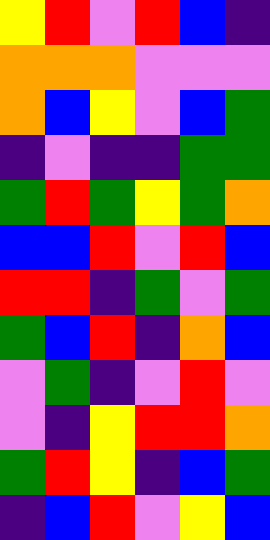[["yellow", "red", "violet", "red", "blue", "indigo"], ["orange", "orange", "orange", "violet", "violet", "violet"], ["orange", "blue", "yellow", "violet", "blue", "green"], ["indigo", "violet", "indigo", "indigo", "green", "green"], ["green", "red", "green", "yellow", "green", "orange"], ["blue", "blue", "red", "violet", "red", "blue"], ["red", "red", "indigo", "green", "violet", "green"], ["green", "blue", "red", "indigo", "orange", "blue"], ["violet", "green", "indigo", "violet", "red", "violet"], ["violet", "indigo", "yellow", "red", "red", "orange"], ["green", "red", "yellow", "indigo", "blue", "green"], ["indigo", "blue", "red", "violet", "yellow", "blue"]]